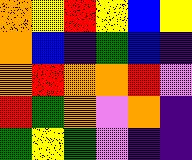[["orange", "yellow", "red", "yellow", "blue", "yellow"], ["orange", "blue", "indigo", "green", "blue", "indigo"], ["orange", "red", "orange", "orange", "red", "violet"], ["red", "green", "orange", "violet", "orange", "indigo"], ["green", "yellow", "green", "violet", "indigo", "indigo"]]